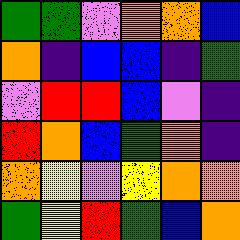[["green", "green", "violet", "orange", "orange", "blue"], ["orange", "indigo", "blue", "blue", "indigo", "green"], ["violet", "red", "red", "blue", "violet", "indigo"], ["red", "orange", "blue", "green", "orange", "indigo"], ["orange", "yellow", "violet", "yellow", "orange", "orange"], ["green", "yellow", "red", "green", "blue", "orange"]]